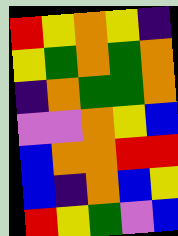[["red", "yellow", "orange", "yellow", "indigo"], ["yellow", "green", "orange", "green", "orange"], ["indigo", "orange", "green", "green", "orange"], ["violet", "violet", "orange", "yellow", "blue"], ["blue", "orange", "orange", "red", "red"], ["blue", "indigo", "orange", "blue", "yellow"], ["red", "yellow", "green", "violet", "blue"]]